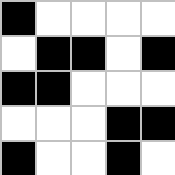[["black", "white", "white", "white", "white"], ["white", "black", "black", "white", "black"], ["black", "black", "white", "white", "white"], ["white", "white", "white", "black", "black"], ["black", "white", "white", "black", "white"]]